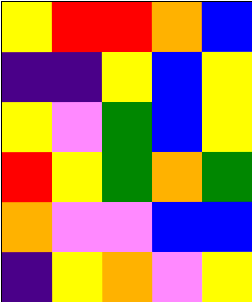[["yellow", "red", "red", "orange", "blue"], ["indigo", "indigo", "yellow", "blue", "yellow"], ["yellow", "violet", "green", "blue", "yellow"], ["red", "yellow", "green", "orange", "green"], ["orange", "violet", "violet", "blue", "blue"], ["indigo", "yellow", "orange", "violet", "yellow"]]